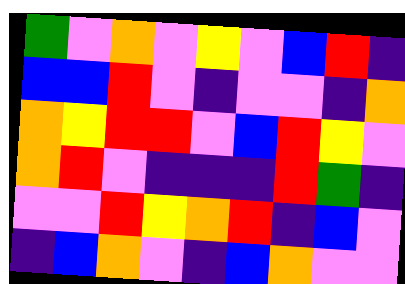[["green", "violet", "orange", "violet", "yellow", "violet", "blue", "red", "indigo"], ["blue", "blue", "red", "violet", "indigo", "violet", "violet", "indigo", "orange"], ["orange", "yellow", "red", "red", "violet", "blue", "red", "yellow", "violet"], ["orange", "red", "violet", "indigo", "indigo", "indigo", "red", "green", "indigo"], ["violet", "violet", "red", "yellow", "orange", "red", "indigo", "blue", "violet"], ["indigo", "blue", "orange", "violet", "indigo", "blue", "orange", "violet", "violet"]]